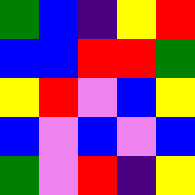[["green", "blue", "indigo", "yellow", "red"], ["blue", "blue", "red", "red", "green"], ["yellow", "red", "violet", "blue", "yellow"], ["blue", "violet", "blue", "violet", "blue"], ["green", "violet", "red", "indigo", "yellow"]]